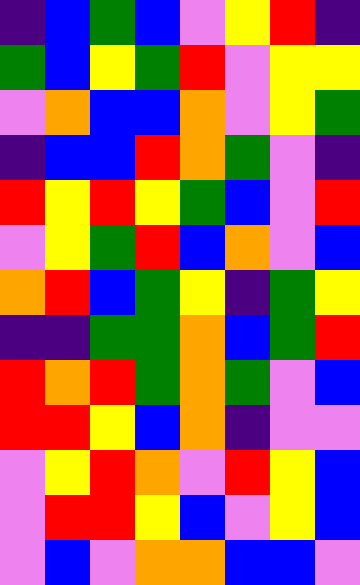[["indigo", "blue", "green", "blue", "violet", "yellow", "red", "indigo"], ["green", "blue", "yellow", "green", "red", "violet", "yellow", "yellow"], ["violet", "orange", "blue", "blue", "orange", "violet", "yellow", "green"], ["indigo", "blue", "blue", "red", "orange", "green", "violet", "indigo"], ["red", "yellow", "red", "yellow", "green", "blue", "violet", "red"], ["violet", "yellow", "green", "red", "blue", "orange", "violet", "blue"], ["orange", "red", "blue", "green", "yellow", "indigo", "green", "yellow"], ["indigo", "indigo", "green", "green", "orange", "blue", "green", "red"], ["red", "orange", "red", "green", "orange", "green", "violet", "blue"], ["red", "red", "yellow", "blue", "orange", "indigo", "violet", "violet"], ["violet", "yellow", "red", "orange", "violet", "red", "yellow", "blue"], ["violet", "red", "red", "yellow", "blue", "violet", "yellow", "blue"], ["violet", "blue", "violet", "orange", "orange", "blue", "blue", "violet"]]